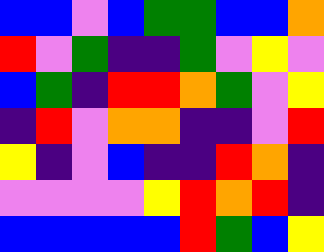[["blue", "blue", "violet", "blue", "green", "green", "blue", "blue", "orange"], ["red", "violet", "green", "indigo", "indigo", "green", "violet", "yellow", "violet"], ["blue", "green", "indigo", "red", "red", "orange", "green", "violet", "yellow"], ["indigo", "red", "violet", "orange", "orange", "indigo", "indigo", "violet", "red"], ["yellow", "indigo", "violet", "blue", "indigo", "indigo", "red", "orange", "indigo"], ["violet", "violet", "violet", "violet", "yellow", "red", "orange", "red", "indigo"], ["blue", "blue", "blue", "blue", "blue", "red", "green", "blue", "yellow"]]